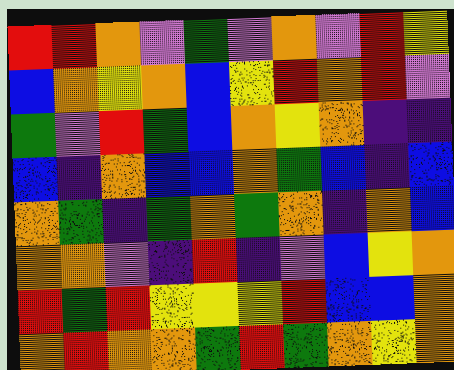[["red", "red", "orange", "violet", "green", "violet", "orange", "violet", "red", "yellow"], ["blue", "orange", "yellow", "orange", "blue", "yellow", "red", "orange", "red", "violet"], ["green", "violet", "red", "green", "blue", "orange", "yellow", "orange", "indigo", "indigo"], ["blue", "indigo", "orange", "blue", "blue", "orange", "green", "blue", "indigo", "blue"], ["orange", "green", "indigo", "green", "orange", "green", "orange", "indigo", "orange", "blue"], ["orange", "orange", "violet", "indigo", "red", "indigo", "violet", "blue", "yellow", "orange"], ["red", "green", "red", "yellow", "yellow", "yellow", "red", "blue", "blue", "orange"], ["orange", "red", "orange", "orange", "green", "red", "green", "orange", "yellow", "orange"]]